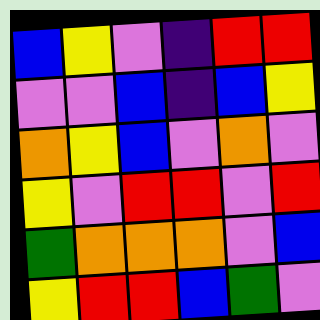[["blue", "yellow", "violet", "indigo", "red", "red"], ["violet", "violet", "blue", "indigo", "blue", "yellow"], ["orange", "yellow", "blue", "violet", "orange", "violet"], ["yellow", "violet", "red", "red", "violet", "red"], ["green", "orange", "orange", "orange", "violet", "blue"], ["yellow", "red", "red", "blue", "green", "violet"]]